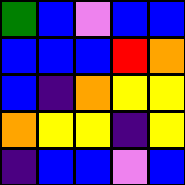[["green", "blue", "violet", "blue", "blue"], ["blue", "blue", "blue", "red", "orange"], ["blue", "indigo", "orange", "yellow", "yellow"], ["orange", "yellow", "yellow", "indigo", "yellow"], ["indigo", "blue", "blue", "violet", "blue"]]